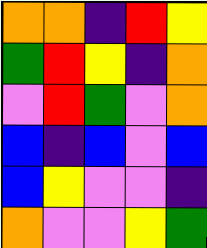[["orange", "orange", "indigo", "red", "yellow"], ["green", "red", "yellow", "indigo", "orange"], ["violet", "red", "green", "violet", "orange"], ["blue", "indigo", "blue", "violet", "blue"], ["blue", "yellow", "violet", "violet", "indigo"], ["orange", "violet", "violet", "yellow", "green"]]